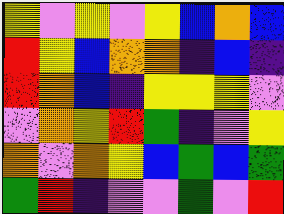[["yellow", "violet", "yellow", "violet", "yellow", "blue", "orange", "blue"], ["red", "yellow", "blue", "orange", "orange", "indigo", "blue", "indigo"], ["red", "orange", "blue", "indigo", "yellow", "yellow", "yellow", "violet"], ["violet", "orange", "yellow", "red", "green", "indigo", "violet", "yellow"], ["orange", "violet", "orange", "yellow", "blue", "green", "blue", "green"], ["green", "red", "indigo", "violet", "violet", "green", "violet", "red"]]